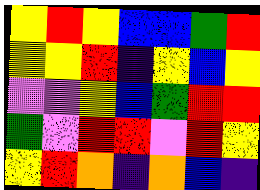[["yellow", "red", "yellow", "blue", "blue", "green", "red"], ["yellow", "yellow", "red", "indigo", "yellow", "blue", "yellow"], ["violet", "violet", "yellow", "blue", "green", "red", "red"], ["green", "violet", "red", "red", "violet", "red", "yellow"], ["yellow", "red", "orange", "indigo", "orange", "blue", "indigo"]]